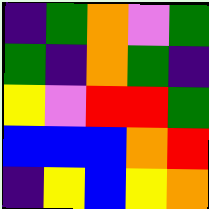[["indigo", "green", "orange", "violet", "green"], ["green", "indigo", "orange", "green", "indigo"], ["yellow", "violet", "red", "red", "green"], ["blue", "blue", "blue", "orange", "red"], ["indigo", "yellow", "blue", "yellow", "orange"]]